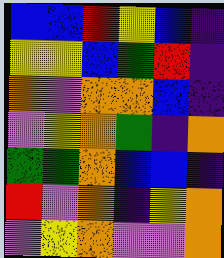[["blue", "blue", "red", "yellow", "blue", "indigo"], ["yellow", "yellow", "blue", "green", "red", "indigo"], ["orange", "violet", "orange", "orange", "blue", "indigo"], ["violet", "yellow", "orange", "green", "indigo", "orange"], ["green", "green", "orange", "blue", "blue", "indigo"], ["red", "violet", "orange", "indigo", "yellow", "orange"], ["violet", "yellow", "orange", "violet", "violet", "orange"]]